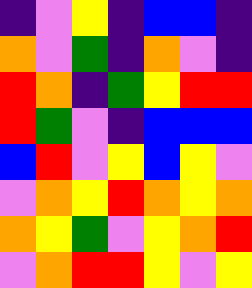[["indigo", "violet", "yellow", "indigo", "blue", "blue", "indigo"], ["orange", "violet", "green", "indigo", "orange", "violet", "indigo"], ["red", "orange", "indigo", "green", "yellow", "red", "red"], ["red", "green", "violet", "indigo", "blue", "blue", "blue"], ["blue", "red", "violet", "yellow", "blue", "yellow", "violet"], ["violet", "orange", "yellow", "red", "orange", "yellow", "orange"], ["orange", "yellow", "green", "violet", "yellow", "orange", "red"], ["violet", "orange", "red", "red", "yellow", "violet", "yellow"]]